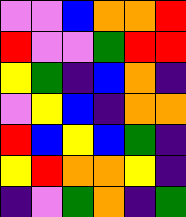[["violet", "violet", "blue", "orange", "orange", "red"], ["red", "violet", "violet", "green", "red", "red"], ["yellow", "green", "indigo", "blue", "orange", "indigo"], ["violet", "yellow", "blue", "indigo", "orange", "orange"], ["red", "blue", "yellow", "blue", "green", "indigo"], ["yellow", "red", "orange", "orange", "yellow", "indigo"], ["indigo", "violet", "green", "orange", "indigo", "green"]]